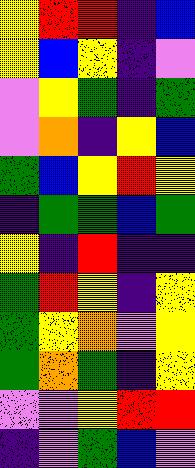[["yellow", "red", "red", "indigo", "blue"], ["yellow", "blue", "yellow", "indigo", "violet"], ["violet", "yellow", "green", "indigo", "green"], ["violet", "orange", "indigo", "yellow", "blue"], ["green", "blue", "yellow", "red", "yellow"], ["indigo", "green", "green", "blue", "green"], ["yellow", "indigo", "red", "indigo", "indigo"], ["green", "red", "yellow", "indigo", "yellow"], ["green", "yellow", "orange", "violet", "yellow"], ["green", "orange", "green", "indigo", "yellow"], ["violet", "violet", "yellow", "red", "red"], ["indigo", "violet", "green", "blue", "violet"]]